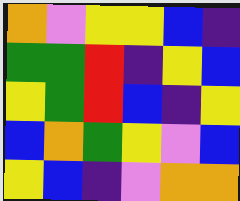[["orange", "violet", "yellow", "yellow", "blue", "indigo"], ["green", "green", "red", "indigo", "yellow", "blue"], ["yellow", "green", "red", "blue", "indigo", "yellow"], ["blue", "orange", "green", "yellow", "violet", "blue"], ["yellow", "blue", "indigo", "violet", "orange", "orange"]]